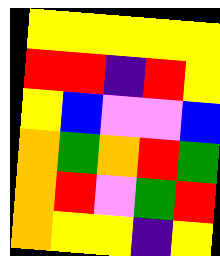[["yellow", "yellow", "yellow", "yellow", "yellow"], ["red", "red", "indigo", "red", "yellow"], ["yellow", "blue", "violet", "violet", "blue"], ["orange", "green", "orange", "red", "green"], ["orange", "red", "violet", "green", "red"], ["orange", "yellow", "yellow", "indigo", "yellow"]]